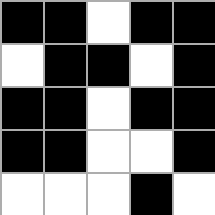[["black", "black", "white", "black", "black"], ["white", "black", "black", "white", "black"], ["black", "black", "white", "black", "black"], ["black", "black", "white", "white", "black"], ["white", "white", "white", "black", "white"]]